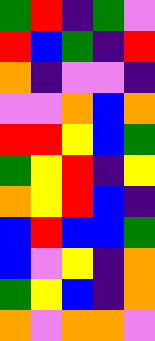[["green", "red", "indigo", "green", "violet"], ["red", "blue", "green", "indigo", "red"], ["orange", "indigo", "violet", "violet", "indigo"], ["violet", "violet", "orange", "blue", "orange"], ["red", "red", "yellow", "blue", "green"], ["green", "yellow", "red", "indigo", "yellow"], ["orange", "yellow", "red", "blue", "indigo"], ["blue", "red", "blue", "blue", "green"], ["blue", "violet", "yellow", "indigo", "orange"], ["green", "yellow", "blue", "indigo", "orange"], ["orange", "violet", "orange", "orange", "violet"]]